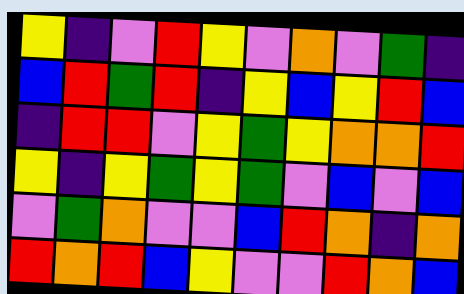[["yellow", "indigo", "violet", "red", "yellow", "violet", "orange", "violet", "green", "indigo"], ["blue", "red", "green", "red", "indigo", "yellow", "blue", "yellow", "red", "blue"], ["indigo", "red", "red", "violet", "yellow", "green", "yellow", "orange", "orange", "red"], ["yellow", "indigo", "yellow", "green", "yellow", "green", "violet", "blue", "violet", "blue"], ["violet", "green", "orange", "violet", "violet", "blue", "red", "orange", "indigo", "orange"], ["red", "orange", "red", "blue", "yellow", "violet", "violet", "red", "orange", "blue"]]